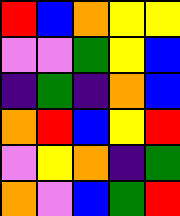[["red", "blue", "orange", "yellow", "yellow"], ["violet", "violet", "green", "yellow", "blue"], ["indigo", "green", "indigo", "orange", "blue"], ["orange", "red", "blue", "yellow", "red"], ["violet", "yellow", "orange", "indigo", "green"], ["orange", "violet", "blue", "green", "red"]]